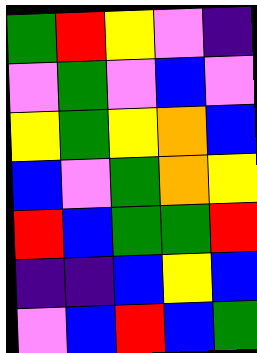[["green", "red", "yellow", "violet", "indigo"], ["violet", "green", "violet", "blue", "violet"], ["yellow", "green", "yellow", "orange", "blue"], ["blue", "violet", "green", "orange", "yellow"], ["red", "blue", "green", "green", "red"], ["indigo", "indigo", "blue", "yellow", "blue"], ["violet", "blue", "red", "blue", "green"]]